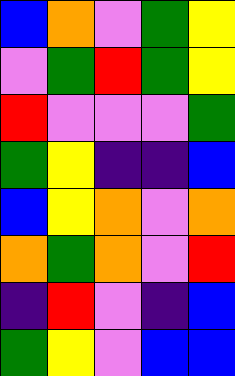[["blue", "orange", "violet", "green", "yellow"], ["violet", "green", "red", "green", "yellow"], ["red", "violet", "violet", "violet", "green"], ["green", "yellow", "indigo", "indigo", "blue"], ["blue", "yellow", "orange", "violet", "orange"], ["orange", "green", "orange", "violet", "red"], ["indigo", "red", "violet", "indigo", "blue"], ["green", "yellow", "violet", "blue", "blue"]]